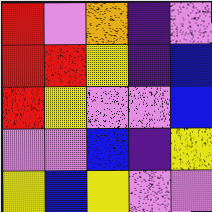[["red", "violet", "orange", "indigo", "violet"], ["red", "red", "yellow", "indigo", "blue"], ["red", "yellow", "violet", "violet", "blue"], ["violet", "violet", "blue", "indigo", "yellow"], ["yellow", "blue", "yellow", "violet", "violet"]]